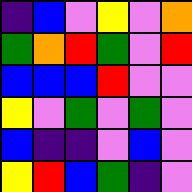[["indigo", "blue", "violet", "yellow", "violet", "orange"], ["green", "orange", "red", "green", "violet", "red"], ["blue", "blue", "blue", "red", "violet", "violet"], ["yellow", "violet", "green", "violet", "green", "violet"], ["blue", "indigo", "indigo", "violet", "blue", "violet"], ["yellow", "red", "blue", "green", "indigo", "violet"]]